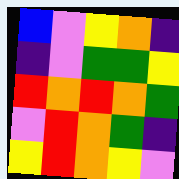[["blue", "violet", "yellow", "orange", "indigo"], ["indigo", "violet", "green", "green", "yellow"], ["red", "orange", "red", "orange", "green"], ["violet", "red", "orange", "green", "indigo"], ["yellow", "red", "orange", "yellow", "violet"]]